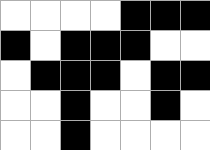[["white", "white", "white", "white", "black", "black", "black"], ["black", "white", "black", "black", "black", "white", "white"], ["white", "black", "black", "black", "white", "black", "black"], ["white", "white", "black", "white", "white", "black", "white"], ["white", "white", "black", "white", "white", "white", "white"]]